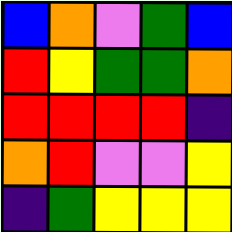[["blue", "orange", "violet", "green", "blue"], ["red", "yellow", "green", "green", "orange"], ["red", "red", "red", "red", "indigo"], ["orange", "red", "violet", "violet", "yellow"], ["indigo", "green", "yellow", "yellow", "yellow"]]